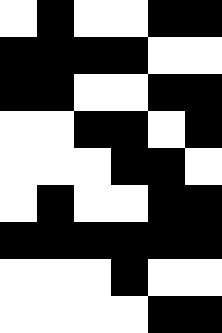[["white", "black", "white", "white", "black", "black"], ["black", "black", "black", "black", "white", "white"], ["black", "black", "white", "white", "black", "black"], ["white", "white", "black", "black", "white", "black"], ["white", "white", "white", "black", "black", "white"], ["white", "black", "white", "white", "black", "black"], ["black", "black", "black", "black", "black", "black"], ["white", "white", "white", "black", "white", "white"], ["white", "white", "white", "white", "black", "black"]]